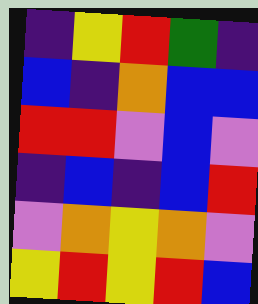[["indigo", "yellow", "red", "green", "indigo"], ["blue", "indigo", "orange", "blue", "blue"], ["red", "red", "violet", "blue", "violet"], ["indigo", "blue", "indigo", "blue", "red"], ["violet", "orange", "yellow", "orange", "violet"], ["yellow", "red", "yellow", "red", "blue"]]